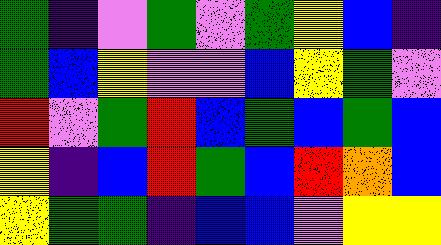[["green", "indigo", "violet", "green", "violet", "green", "yellow", "blue", "indigo"], ["green", "blue", "yellow", "violet", "violet", "blue", "yellow", "green", "violet"], ["red", "violet", "green", "red", "blue", "green", "blue", "green", "blue"], ["yellow", "indigo", "blue", "red", "green", "blue", "red", "orange", "blue"], ["yellow", "green", "green", "indigo", "blue", "blue", "violet", "yellow", "yellow"]]